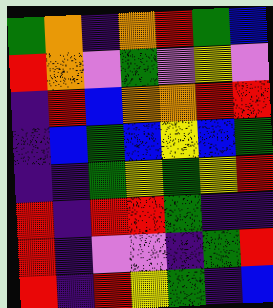[["green", "orange", "indigo", "orange", "red", "green", "blue"], ["red", "orange", "violet", "green", "violet", "yellow", "violet"], ["indigo", "red", "blue", "orange", "orange", "red", "red"], ["indigo", "blue", "green", "blue", "yellow", "blue", "green"], ["indigo", "indigo", "green", "yellow", "green", "yellow", "red"], ["red", "indigo", "red", "red", "green", "indigo", "indigo"], ["red", "indigo", "violet", "violet", "indigo", "green", "red"], ["red", "indigo", "red", "yellow", "green", "indigo", "blue"]]